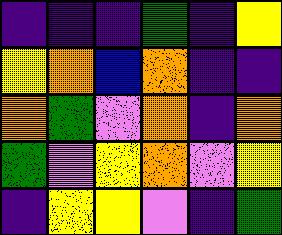[["indigo", "indigo", "indigo", "green", "indigo", "yellow"], ["yellow", "orange", "blue", "orange", "indigo", "indigo"], ["orange", "green", "violet", "orange", "indigo", "orange"], ["green", "violet", "yellow", "orange", "violet", "yellow"], ["indigo", "yellow", "yellow", "violet", "indigo", "green"]]